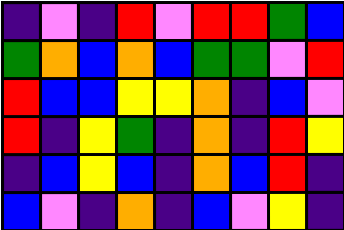[["indigo", "violet", "indigo", "red", "violet", "red", "red", "green", "blue"], ["green", "orange", "blue", "orange", "blue", "green", "green", "violet", "red"], ["red", "blue", "blue", "yellow", "yellow", "orange", "indigo", "blue", "violet"], ["red", "indigo", "yellow", "green", "indigo", "orange", "indigo", "red", "yellow"], ["indigo", "blue", "yellow", "blue", "indigo", "orange", "blue", "red", "indigo"], ["blue", "violet", "indigo", "orange", "indigo", "blue", "violet", "yellow", "indigo"]]